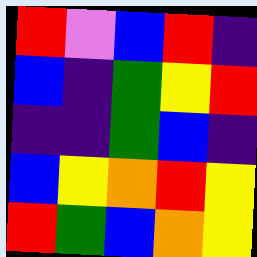[["red", "violet", "blue", "red", "indigo"], ["blue", "indigo", "green", "yellow", "red"], ["indigo", "indigo", "green", "blue", "indigo"], ["blue", "yellow", "orange", "red", "yellow"], ["red", "green", "blue", "orange", "yellow"]]